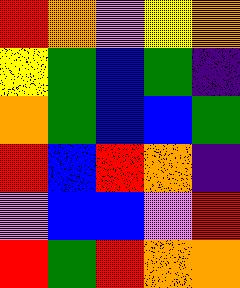[["red", "orange", "violet", "yellow", "orange"], ["yellow", "green", "blue", "green", "indigo"], ["orange", "green", "blue", "blue", "green"], ["red", "blue", "red", "orange", "indigo"], ["violet", "blue", "blue", "violet", "red"], ["red", "green", "red", "orange", "orange"]]